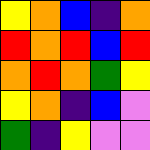[["yellow", "orange", "blue", "indigo", "orange"], ["red", "orange", "red", "blue", "red"], ["orange", "red", "orange", "green", "yellow"], ["yellow", "orange", "indigo", "blue", "violet"], ["green", "indigo", "yellow", "violet", "violet"]]